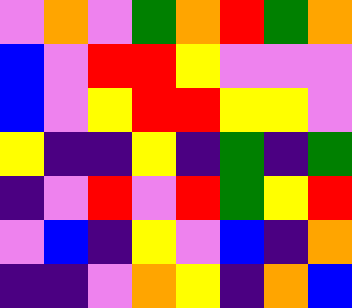[["violet", "orange", "violet", "green", "orange", "red", "green", "orange"], ["blue", "violet", "red", "red", "yellow", "violet", "violet", "violet"], ["blue", "violet", "yellow", "red", "red", "yellow", "yellow", "violet"], ["yellow", "indigo", "indigo", "yellow", "indigo", "green", "indigo", "green"], ["indigo", "violet", "red", "violet", "red", "green", "yellow", "red"], ["violet", "blue", "indigo", "yellow", "violet", "blue", "indigo", "orange"], ["indigo", "indigo", "violet", "orange", "yellow", "indigo", "orange", "blue"]]